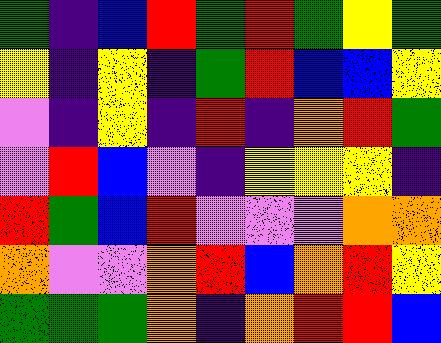[["green", "indigo", "blue", "red", "green", "red", "green", "yellow", "green"], ["yellow", "indigo", "yellow", "indigo", "green", "red", "blue", "blue", "yellow"], ["violet", "indigo", "yellow", "indigo", "red", "indigo", "orange", "red", "green"], ["violet", "red", "blue", "violet", "indigo", "yellow", "yellow", "yellow", "indigo"], ["red", "green", "blue", "red", "violet", "violet", "violet", "orange", "orange"], ["orange", "violet", "violet", "orange", "red", "blue", "orange", "red", "yellow"], ["green", "green", "green", "orange", "indigo", "orange", "red", "red", "blue"]]